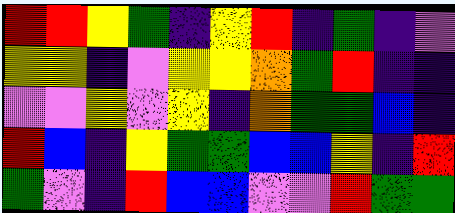[["red", "red", "yellow", "green", "indigo", "yellow", "red", "indigo", "green", "indigo", "violet"], ["yellow", "yellow", "indigo", "violet", "yellow", "yellow", "orange", "green", "red", "indigo", "indigo"], ["violet", "violet", "yellow", "violet", "yellow", "indigo", "orange", "green", "green", "blue", "indigo"], ["red", "blue", "indigo", "yellow", "green", "green", "blue", "blue", "yellow", "indigo", "red"], ["green", "violet", "indigo", "red", "blue", "blue", "violet", "violet", "red", "green", "green"]]